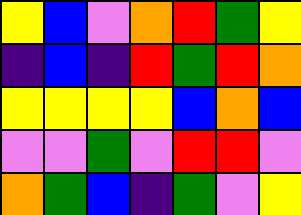[["yellow", "blue", "violet", "orange", "red", "green", "yellow"], ["indigo", "blue", "indigo", "red", "green", "red", "orange"], ["yellow", "yellow", "yellow", "yellow", "blue", "orange", "blue"], ["violet", "violet", "green", "violet", "red", "red", "violet"], ["orange", "green", "blue", "indigo", "green", "violet", "yellow"]]